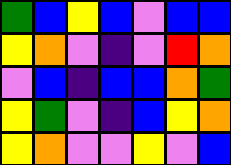[["green", "blue", "yellow", "blue", "violet", "blue", "blue"], ["yellow", "orange", "violet", "indigo", "violet", "red", "orange"], ["violet", "blue", "indigo", "blue", "blue", "orange", "green"], ["yellow", "green", "violet", "indigo", "blue", "yellow", "orange"], ["yellow", "orange", "violet", "violet", "yellow", "violet", "blue"]]